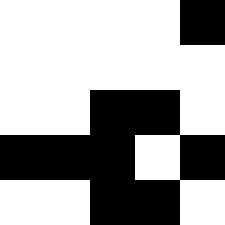[["white", "white", "white", "white", "black"], ["white", "white", "white", "white", "white"], ["white", "white", "black", "black", "white"], ["black", "black", "black", "white", "black"], ["white", "white", "black", "black", "white"]]